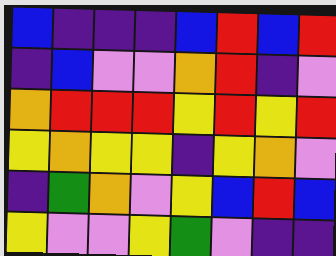[["blue", "indigo", "indigo", "indigo", "blue", "red", "blue", "red"], ["indigo", "blue", "violet", "violet", "orange", "red", "indigo", "violet"], ["orange", "red", "red", "red", "yellow", "red", "yellow", "red"], ["yellow", "orange", "yellow", "yellow", "indigo", "yellow", "orange", "violet"], ["indigo", "green", "orange", "violet", "yellow", "blue", "red", "blue"], ["yellow", "violet", "violet", "yellow", "green", "violet", "indigo", "indigo"]]